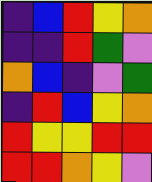[["indigo", "blue", "red", "yellow", "orange"], ["indigo", "indigo", "red", "green", "violet"], ["orange", "blue", "indigo", "violet", "green"], ["indigo", "red", "blue", "yellow", "orange"], ["red", "yellow", "yellow", "red", "red"], ["red", "red", "orange", "yellow", "violet"]]